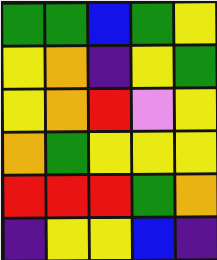[["green", "green", "blue", "green", "yellow"], ["yellow", "orange", "indigo", "yellow", "green"], ["yellow", "orange", "red", "violet", "yellow"], ["orange", "green", "yellow", "yellow", "yellow"], ["red", "red", "red", "green", "orange"], ["indigo", "yellow", "yellow", "blue", "indigo"]]